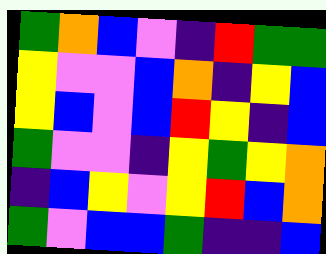[["green", "orange", "blue", "violet", "indigo", "red", "green", "green"], ["yellow", "violet", "violet", "blue", "orange", "indigo", "yellow", "blue"], ["yellow", "blue", "violet", "blue", "red", "yellow", "indigo", "blue"], ["green", "violet", "violet", "indigo", "yellow", "green", "yellow", "orange"], ["indigo", "blue", "yellow", "violet", "yellow", "red", "blue", "orange"], ["green", "violet", "blue", "blue", "green", "indigo", "indigo", "blue"]]